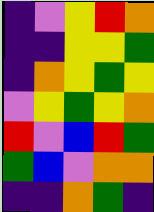[["indigo", "violet", "yellow", "red", "orange"], ["indigo", "indigo", "yellow", "yellow", "green"], ["indigo", "orange", "yellow", "green", "yellow"], ["violet", "yellow", "green", "yellow", "orange"], ["red", "violet", "blue", "red", "green"], ["green", "blue", "violet", "orange", "orange"], ["indigo", "indigo", "orange", "green", "indigo"]]